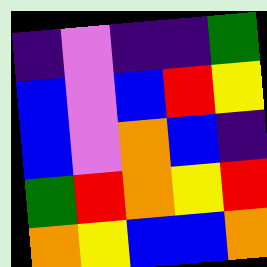[["indigo", "violet", "indigo", "indigo", "green"], ["blue", "violet", "blue", "red", "yellow"], ["blue", "violet", "orange", "blue", "indigo"], ["green", "red", "orange", "yellow", "red"], ["orange", "yellow", "blue", "blue", "orange"]]